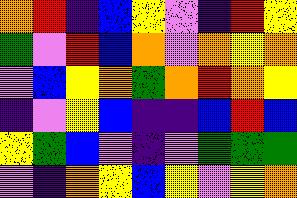[["orange", "red", "indigo", "blue", "yellow", "violet", "indigo", "red", "yellow"], ["green", "violet", "red", "blue", "orange", "violet", "orange", "yellow", "orange"], ["violet", "blue", "yellow", "orange", "green", "orange", "red", "orange", "yellow"], ["indigo", "violet", "yellow", "blue", "indigo", "indigo", "blue", "red", "blue"], ["yellow", "green", "blue", "violet", "indigo", "violet", "green", "green", "green"], ["violet", "indigo", "orange", "yellow", "blue", "yellow", "violet", "yellow", "orange"]]